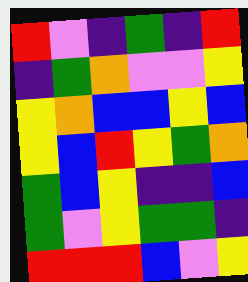[["red", "violet", "indigo", "green", "indigo", "red"], ["indigo", "green", "orange", "violet", "violet", "yellow"], ["yellow", "orange", "blue", "blue", "yellow", "blue"], ["yellow", "blue", "red", "yellow", "green", "orange"], ["green", "blue", "yellow", "indigo", "indigo", "blue"], ["green", "violet", "yellow", "green", "green", "indigo"], ["red", "red", "red", "blue", "violet", "yellow"]]